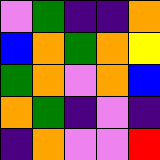[["violet", "green", "indigo", "indigo", "orange"], ["blue", "orange", "green", "orange", "yellow"], ["green", "orange", "violet", "orange", "blue"], ["orange", "green", "indigo", "violet", "indigo"], ["indigo", "orange", "violet", "violet", "red"]]